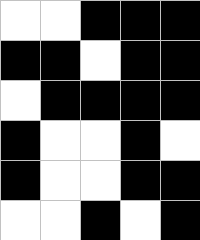[["white", "white", "black", "black", "black"], ["black", "black", "white", "black", "black"], ["white", "black", "black", "black", "black"], ["black", "white", "white", "black", "white"], ["black", "white", "white", "black", "black"], ["white", "white", "black", "white", "black"]]